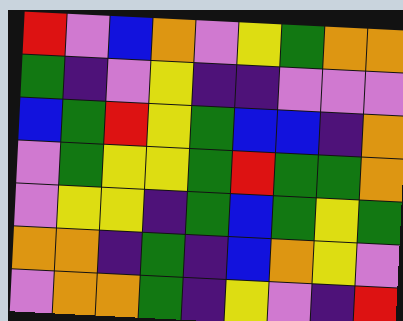[["red", "violet", "blue", "orange", "violet", "yellow", "green", "orange", "orange"], ["green", "indigo", "violet", "yellow", "indigo", "indigo", "violet", "violet", "violet"], ["blue", "green", "red", "yellow", "green", "blue", "blue", "indigo", "orange"], ["violet", "green", "yellow", "yellow", "green", "red", "green", "green", "orange"], ["violet", "yellow", "yellow", "indigo", "green", "blue", "green", "yellow", "green"], ["orange", "orange", "indigo", "green", "indigo", "blue", "orange", "yellow", "violet"], ["violet", "orange", "orange", "green", "indigo", "yellow", "violet", "indigo", "red"]]